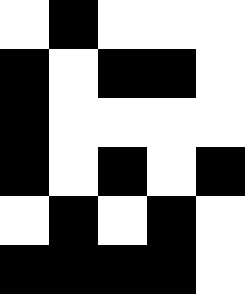[["white", "black", "white", "white", "white"], ["black", "white", "black", "black", "white"], ["black", "white", "white", "white", "white"], ["black", "white", "black", "white", "black"], ["white", "black", "white", "black", "white"], ["black", "black", "black", "black", "white"]]